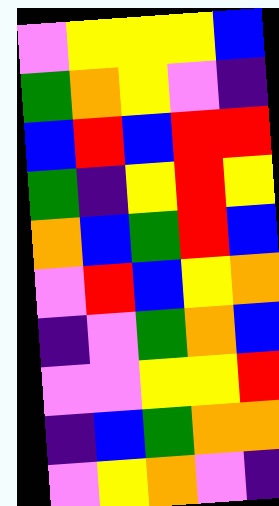[["violet", "yellow", "yellow", "yellow", "blue"], ["green", "orange", "yellow", "violet", "indigo"], ["blue", "red", "blue", "red", "red"], ["green", "indigo", "yellow", "red", "yellow"], ["orange", "blue", "green", "red", "blue"], ["violet", "red", "blue", "yellow", "orange"], ["indigo", "violet", "green", "orange", "blue"], ["violet", "violet", "yellow", "yellow", "red"], ["indigo", "blue", "green", "orange", "orange"], ["violet", "yellow", "orange", "violet", "indigo"]]